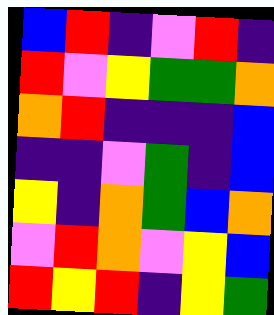[["blue", "red", "indigo", "violet", "red", "indigo"], ["red", "violet", "yellow", "green", "green", "orange"], ["orange", "red", "indigo", "indigo", "indigo", "blue"], ["indigo", "indigo", "violet", "green", "indigo", "blue"], ["yellow", "indigo", "orange", "green", "blue", "orange"], ["violet", "red", "orange", "violet", "yellow", "blue"], ["red", "yellow", "red", "indigo", "yellow", "green"]]